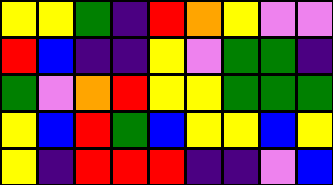[["yellow", "yellow", "green", "indigo", "red", "orange", "yellow", "violet", "violet"], ["red", "blue", "indigo", "indigo", "yellow", "violet", "green", "green", "indigo"], ["green", "violet", "orange", "red", "yellow", "yellow", "green", "green", "green"], ["yellow", "blue", "red", "green", "blue", "yellow", "yellow", "blue", "yellow"], ["yellow", "indigo", "red", "red", "red", "indigo", "indigo", "violet", "blue"]]